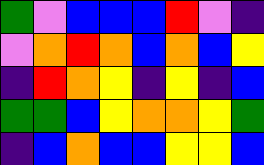[["green", "violet", "blue", "blue", "blue", "red", "violet", "indigo"], ["violet", "orange", "red", "orange", "blue", "orange", "blue", "yellow"], ["indigo", "red", "orange", "yellow", "indigo", "yellow", "indigo", "blue"], ["green", "green", "blue", "yellow", "orange", "orange", "yellow", "green"], ["indigo", "blue", "orange", "blue", "blue", "yellow", "yellow", "blue"]]